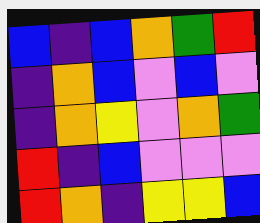[["blue", "indigo", "blue", "orange", "green", "red"], ["indigo", "orange", "blue", "violet", "blue", "violet"], ["indigo", "orange", "yellow", "violet", "orange", "green"], ["red", "indigo", "blue", "violet", "violet", "violet"], ["red", "orange", "indigo", "yellow", "yellow", "blue"]]